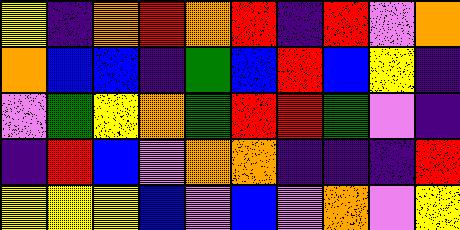[["yellow", "indigo", "orange", "red", "orange", "red", "indigo", "red", "violet", "orange"], ["orange", "blue", "blue", "indigo", "green", "blue", "red", "blue", "yellow", "indigo"], ["violet", "green", "yellow", "orange", "green", "red", "red", "green", "violet", "indigo"], ["indigo", "red", "blue", "violet", "orange", "orange", "indigo", "indigo", "indigo", "red"], ["yellow", "yellow", "yellow", "blue", "violet", "blue", "violet", "orange", "violet", "yellow"]]